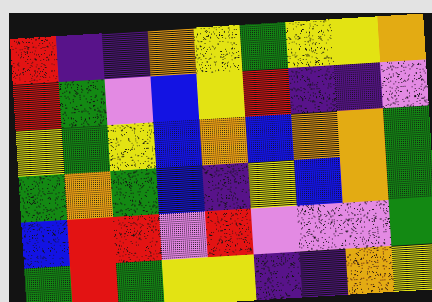[["red", "indigo", "indigo", "orange", "yellow", "green", "yellow", "yellow", "orange"], ["red", "green", "violet", "blue", "yellow", "red", "indigo", "indigo", "violet"], ["yellow", "green", "yellow", "blue", "orange", "blue", "orange", "orange", "green"], ["green", "orange", "green", "blue", "indigo", "yellow", "blue", "orange", "green"], ["blue", "red", "red", "violet", "red", "violet", "violet", "violet", "green"], ["green", "red", "green", "yellow", "yellow", "indigo", "indigo", "orange", "yellow"]]